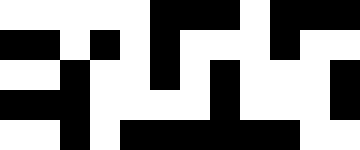[["white", "white", "white", "white", "white", "black", "black", "black", "white", "black", "black", "black"], ["black", "black", "white", "black", "white", "black", "white", "white", "white", "black", "white", "white"], ["white", "white", "black", "white", "white", "black", "white", "black", "white", "white", "white", "black"], ["black", "black", "black", "white", "white", "white", "white", "black", "white", "white", "white", "black"], ["white", "white", "black", "white", "black", "black", "black", "black", "black", "black", "white", "white"]]